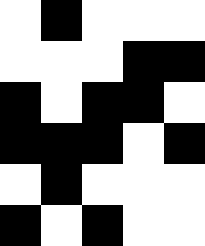[["white", "black", "white", "white", "white"], ["white", "white", "white", "black", "black"], ["black", "white", "black", "black", "white"], ["black", "black", "black", "white", "black"], ["white", "black", "white", "white", "white"], ["black", "white", "black", "white", "white"]]